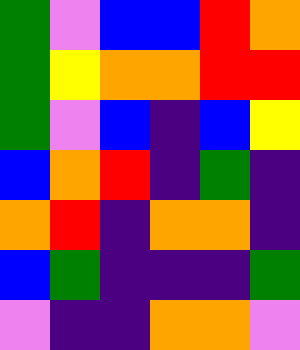[["green", "violet", "blue", "blue", "red", "orange"], ["green", "yellow", "orange", "orange", "red", "red"], ["green", "violet", "blue", "indigo", "blue", "yellow"], ["blue", "orange", "red", "indigo", "green", "indigo"], ["orange", "red", "indigo", "orange", "orange", "indigo"], ["blue", "green", "indigo", "indigo", "indigo", "green"], ["violet", "indigo", "indigo", "orange", "orange", "violet"]]